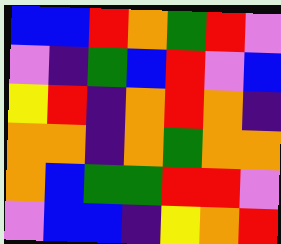[["blue", "blue", "red", "orange", "green", "red", "violet"], ["violet", "indigo", "green", "blue", "red", "violet", "blue"], ["yellow", "red", "indigo", "orange", "red", "orange", "indigo"], ["orange", "orange", "indigo", "orange", "green", "orange", "orange"], ["orange", "blue", "green", "green", "red", "red", "violet"], ["violet", "blue", "blue", "indigo", "yellow", "orange", "red"]]